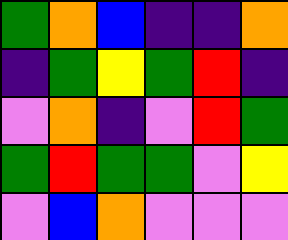[["green", "orange", "blue", "indigo", "indigo", "orange"], ["indigo", "green", "yellow", "green", "red", "indigo"], ["violet", "orange", "indigo", "violet", "red", "green"], ["green", "red", "green", "green", "violet", "yellow"], ["violet", "blue", "orange", "violet", "violet", "violet"]]